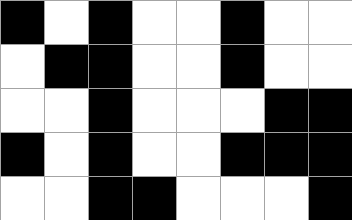[["black", "white", "black", "white", "white", "black", "white", "white"], ["white", "black", "black", "white", "white", "black", "white", "white"], ["white", "white", "black", "white", "white", "white", "black", "black"], ["black", "white", "black", "white", "white", "black", "black", "black"], ["white", "white", "black", "black", "white", "white", "white", "black"]]